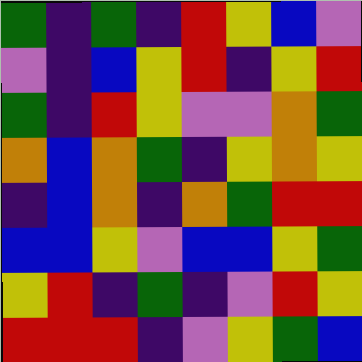[["green", "indigo", "green", "indigo", "red", "yellow", "blue", "violet"], ["violet", "indigo", "blue", "yellow", "red", "indigo", "yellow", "red"], ["green", "indigo", "red", "yellow", "violet", "violet", "orange", "green"], ["orange", "blue", "orange", "green", "indigo", "yellow", "orange", "yellow"], ["indigo", "blue", "orange", "indigo", "orange", "green", "red", "red"], ["blue", "blue", "yellow", "violet", "blue", "blue", "yellow", "green"], ["yellow", "red", "indigo", "green", "indigo", "violet", "red", "yellow"], ["red", "red", "red", "indigo", "violet", "yellow", "green", "blue"]]